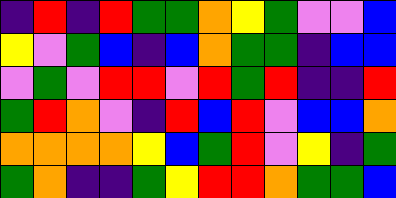[["indigo", "red", "indigo", "red", "green", "green", "orange", "yellow", "green", "violet", "violet", "blue"], ["yellow", "violet", "green", "blue", "indigo", "blue", "orange", "green", "green", "indigo", "blue", "blue"], ["violet", "green", "violet", "red", "red", "violet", "red", "green", "red", "indigo", "indigo", "red"], ["green", "red", "orange", "violet", "indigo", "red", "blue", "red", "violet", "blue", "blue", "orange"], ["orange", "orange", "orange", "orange", "yellow", "blue", "green", "red", "violet", "yellow", "indigo", "green"], ["green", "orange", "indigo", "indigo", "green", "yellow", "red", "red", "orange", "green", "green", "blue"]]